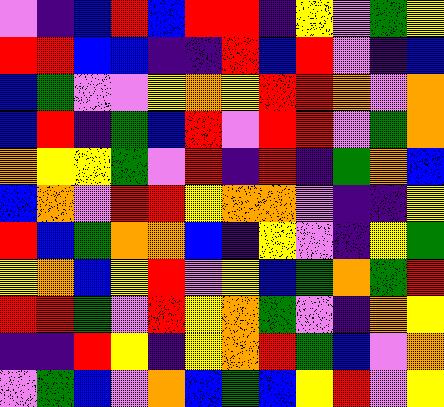[["violet", "indigo", "blue", "red", "blue", "red", "red", "indigo", "yellow", "violet", "green", "yellow"], ["red", "red", "blue", "blue", "indigo", "indigo", "red", "blue", "red", "violet", "indigo", "blue"], ["blue", "green", "violet", "violet", "yellow", "orange", "yellow", "red", "red", "orange", "violet", "orange"], ["blue", "red", "indigo", "green", "blue", "red", "violet", "red", "red", "violet", "green", "orange"], ["orange", "yellow", "yellow", "green", "violet", "red", "indigo", "red", "indigo", "green", "orange", "blue"], ["blue", "orange", "violet", "red", "red", "yellow", "orange", "orange", "violet", "indigo", "indigo", "yellow"], ["red", "blue", "green", "orange", "orange", "blue", "indigo", "yellow", "violet", "indigo", "yellow", "green"], ["yellow", "orange", "blue", "yellow", "red", "violet", "yellow", "blue", "green", "orange", "green", "red"], ["red", "red", "green", "violet", "red", "yellow", "orange", "green", "violet", "indigo", "orange", "yellow"], ["indigo", "indigo", "red", "yellow", "indigo", "yellow", "orange", "red", "green", "blue", "violet", "orange"], ["violet", "green", "blue", "violet", "orange", "blue", "green", "blue", "yellow", "red", "violet", "yellow"]]